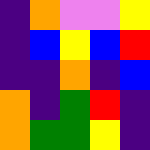[["indigo", "orange", "violet", "violet", "yellow"], ["indigo", "blue", "yellow", "blue", "red"], ["indigo", "indigo", "orange", "indigo", "blue"], ["orange", "indigo", "green", "red", "indigo"], ["orange", "green", "green", "yellow", "indigo"]]